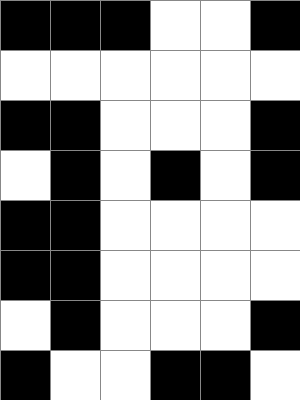[["black", "black", "black", "white", "white", "black"], ["white", "white", "white", "white", "white", "white"], ["black", "black", "white", "white", "white", "black"], ["white", "black", "white", "black", "white", "black"], ["black", "black", "white", "white", "white", "white"], ["black", "black", "white", "white", "white", "white"], ["white", "black", "white", "white", "white", "black"], ["black", "white", "white", "black", "black", "white"]]